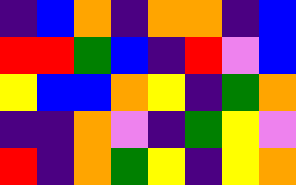[["indigo", "blue", "orange", "indigo", "orange", "orange", "indigo", "blue"], ["red", "red", "green", "blue", "indigo", "red", "violet", "blue"], ["yellow", "blue", "blue", "orange", "yellow", "indigo", "green", "orange"], ["indigo", "indigo", "orange", "violet", "indigo", "green", "yellow", "violet"], ["red", "indigo", "orange", "green", "yellow", "indigo", "yellow", "orange"]]